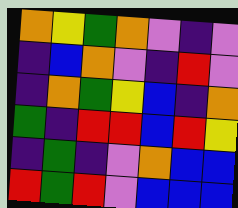[["orange", "yellow", "green", "orange", "violet", "indigo", "violet"], ["indigo", "blue", "orange", "violet", "indigo", "red", "violet"], ["indigo", "orange", "green", "yellow", "blue", "indigo", "orange"], ["green", "indigo", "red", "red", "blue", "red", "yellow"], ["indigo", "green", "indigo", "violet", "orange", "blue", "blue"], ["red", "green", "red", "violet", "blue", "blue", "blue"]]